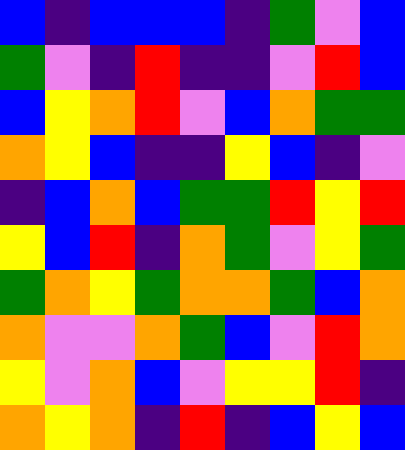[["blue", "indigo", "blue", "blue", "blue", "indigo", "green", "violet", "blue"], ["green", "violet", "indigo", "red", "indigo", "indigo", "violet", "red", "blue"], ["blue", "yellow", "orange", "red", "violet", "blue", "orange", "green", "green"], ["orange", "yellow", "blue", "indigo", "indigo", "yellow", "blue", "indigo", "violet"], ["indigo", "blue", "orange", "blue", "green", "green", "red", "yellow", "red"], ["yellow", "blue", "red", "indigo", "orange", "green", "violet", "yellow", "green"], ["green", "orange", "yellow", "green", "orange", "orange", "green", "blue", "orange"], ["orange", "violet", "violet", "orange", "green", "blue", "violet", "red", "orange"], ["yellow", "violet", "orange", "blue", "violet", "yellow", "yellow", "red", "indigo"], ["orange", "yellow", "orange", "indigo", "red", "indigo", "blue", "yellow", "blue"]]